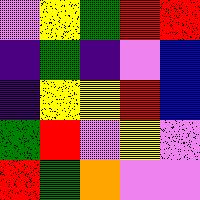[["violet", "yellow", "green", "red", "red"], ["indigo", "green", "indigo", "violet", "blue"], ["indigo", "yellow", "yellow", "red", "blue"], ["green", "red", "violet", "yellow", "violet"], ["red", "green", "orange", "violet", "violet"]]